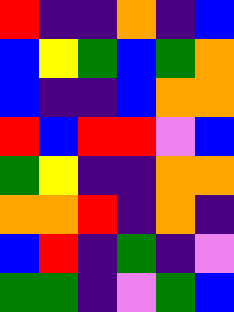[["red", "indigo", "indigo", "orange", "indigo", "blue"], ["blue", "yellow", "green", "blue", "green", "orange"], ["blue", "indigo", "indigo", "blue", "orange", "orange"], ["red", "blue", "red", "red", "violet", "blue"], ["green", "yellow", "indigo", "indigo", "orange", "orange"], ["orange", "orange", "red", "indigo", "orange", "indigo"], ["blue", "red", "indigo", "green", "indigo", "violet"], ["green", "green", "indigo", "violet", "green", "blue"]]